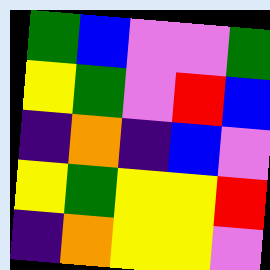[["green", "blue", "violet", "violet", "green"], ["yellow", "green", "violet", "red", "blue"], ["indigo", "orange", "indigo", "blue", "violet"], ["yellow", "green", "yellow", "yellow", "red"], ["indigo", "orange", "yellow", "yellow", "violet"]]